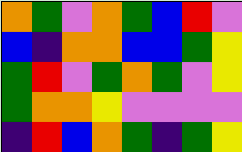[["orange", "green", "violet", "orange", "green", "blue", "red", "violet"], ["blue", "indigo", "orange", "orange", "blue", "blue", "green", "yellow"], ["green", "red", "violet", "green", "orange", "green", "violet", "yellow"], ["green", "orange", "orange", "yellow", "violet", "violet", "violet", "violet"], ["indigo", "red", "blue", "orange", "green", "indigo", "green", "yellow"]]